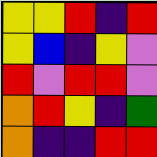[["yellow", "yellow", "red", "indigo", "red"], ["yellow", "blue", "indigo", "yellow", "violet"], ["red", "violet", "red", "red", "violet"], ["orange", "red", "yellow", "indigo", "green"], ["orange", "indigo", "indigo", "red", "red"]]